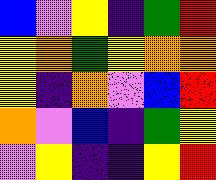[["blue", "violet", "yellow", "indigo", "green", "red"], ["yellow", "orange", "green", "yellow", "orange", "orange"], ["yellow", "indigo", "orange", "violet", "blue", "red"], ["orange", "violet", "blue", "indigo", "green", "yellow"], ["violet", "yellow", "indigo", "indigo", "yellow", "red"]]